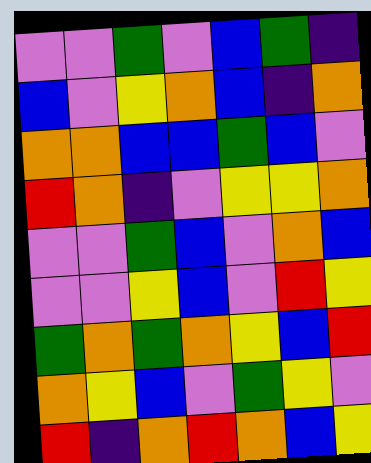[["violet", "violet", "green", "violet", "blue", "green", "indigo"], ["blue", "violet", "yellow", "orange", "blue", "indigo", "orange"], ["orange", "orange", "blue", "blue", "green", "blue", "violet"], ["red", "orange", "indigo", "violet", "yellow", "yellow", "orange"], ["violet", "violet", "green", "blue", "violet", "orange", "blue"], ["violet", "violet", "yellow", "blue", "violet", "red", "yellow"], ["green", "orange", "green", "orange", "yellow", "blue", "red"], ["orange", "yellow", "blue", "violet", "green", "yellow", "violet"], ["red", "indigo", "orange", "red", "orange", "blue", "yellow"]]